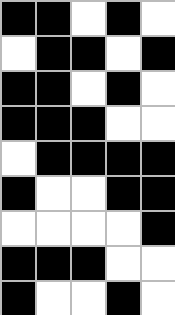[["black", "black", "white", "black", "white"], ["white", "black", "black", "white", "black"], ["black", "black", "white", "black", "white"], ["black", "black", "black", "white", "white"], ["white", "black", "black", "black", "black"], ["black", "white", "white", "black", "black"], ["white", "white", "white", "white", "black"], ["black", "black", "black", "white", "white"], ["black", "white", "white", "black", "white"]]